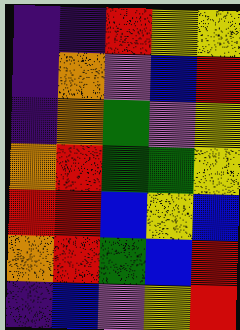[["indigo", "indigo", "red", "yellow", "yellow"], ["indigo", "orange", "violet", "blue", "red"], ["indigo", "orange", "green", "violet", "yellow"], ["orange", "red", "green", "green", "yellow"], ["red", "red", "blue", "yellow", "blue"], ["orange", "red", "green", "blue", "red"], ["indigo", "blue", "violet", "yellow", "red"]]